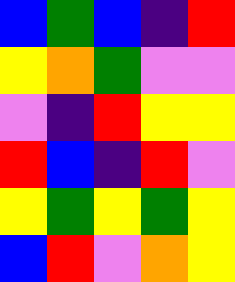[["blue", "green", "blue", "indigo", "red"], ["yellow", "orange", "green", "violet", "violet"], ["violet", "indigo", "red", "yellow", "yellow"], ["red", "blue", "indigo", "red", "violet"], ["yellow", "green", "yellow", "green", "yellow"], ["blue", "red", "violet", "orange", "yellow"]]